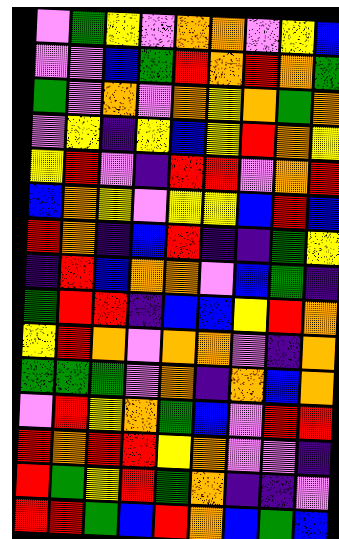[["violet", "green", "yellow", "violet", "orange", "orange", "violet", "yellow", "blue"], ["violet", "violet", "blue", "green", "red", "orange", "red", "orange", "green"], ["green", "violet", "orange", "violet", "orange", "yellow", "orange", "green", "orange"], ["violet", "yellow", "indigo", "yellow", "blue", "yellow", "red", "orange", "yellow"], ["yellow", "red", "violet", "indigo", "red", "red", "violet", "orange", "red"], ["blue", "orange", "yellow", "violet", "yellow", "yellow", "blue", "red", "blue"], ["red", "orange", "indigo", "blue", "red", "indigo", "indigo", "green", "yellow"], ["indigo", "red", "blue", "orange", "orange", "violet", "blue", "green", "indigo"], ["green", "red", "red", "indigo", "blue", "blue", "yellow", "red", "orange"], ["yellow", "red", "orange", "violet", "orange", "orange", "violet", "indigo", "orange"], ["green", "green", "green", "violet", "orange", "indigo", "orange", "blue", "orange"], ["violet", "red", "yellow", "orange", "green", "blue", "violet", "red", "red"], ["red", "orange", "red", "red", "yellow", "orange", "violet", "violet", "indigo"], ["red", "green", "yellow", "red", "green", "orange", "indigo", "indigo", "violet"], ["red", "red", "green", "blue", "red", "orange", "blue", "green", "blue"]]